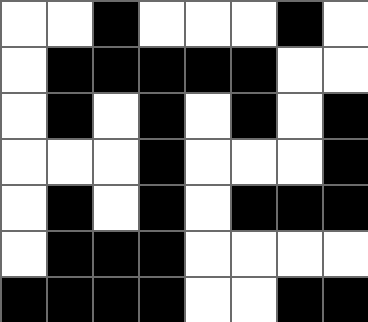[["white", "white", "black", "white", "white", "white", "black", "white"], ["white", "black", "black", "black", "black", "black", "white", "white"], ["white", "black", "white", "black", "white", "black", "white", "black"], ["white", "white", "white", "black", "white", "white", "white", "black"], ["white", "black", "white", "black", "white", "black", "black", "black"], ["white", "black", "black", "black", "white", "white", "white", "white"], ["black", "black", "black", "black", "white", "white", "black", "black"]]